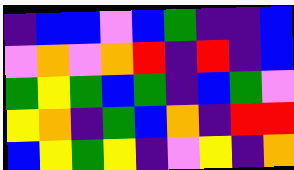[["indigo", "blue", "blue", "violet", "blue", "green", "indigo", "indigo", "blue"], ["violet", "orange", "violet", "orange", "red", "indigo", "red", "indigo", "blue"], ["green", "yellow", "green", "blue", "green", "indigo", "blue", "green", "violet"], ["yellow", "orange", "indigo", "green", "blue", "orange", "indigo", "red", "red"], ["blue", "yellow", "green", "yellow", "indigo", "violet", "yellow", "indigo", "orange"]]